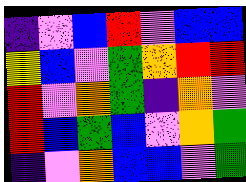[["indigo", "violet", "blue", "red", "violet", "blue", "blue"], ["yellow", "blue", "violet", "green", "orange", "red", "red"], ["red", "violet", "orange", "green", "indigo", "orange", "violet"], ["red", "blue", "green", "blue", "violet", "orange", "green"], ["indigo", "violet", "orange", "blue", "blue", "violet", "green"]]